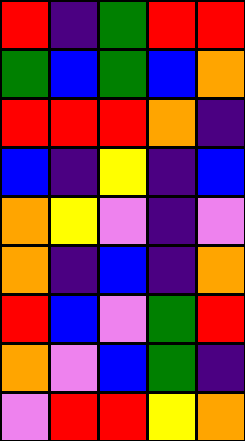[["red", "indigo", "green", "red", "red"], ["green", "blue", "green", "blue", "orange"], ["red", "red", "red", "orange", "indigo"], ["blue", "indigo", "yellow", "indigo", "blue"], ["orange", "yellow", "violet", "indigo", "violet"], ["orange", "indigo", "blue", "indigo", "orange"], ["red", "blue", "violet", "green", "red"], ["orange", "violet", "blue", "green", "indigo"], ["violet", "red", "red", "yellow", "orange"]]